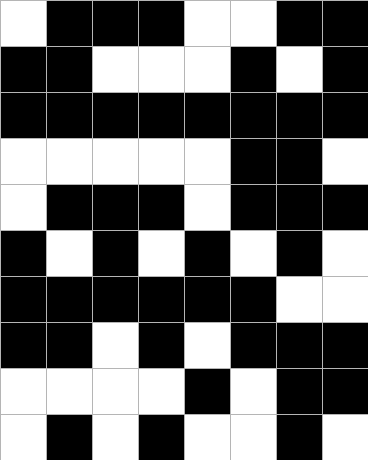[["white", "black", "black", "black", "white", "white", "black", "black"], ["black", "black", "white", "white", "white", "black", "white", "black"], ["black", "black", "black", "black", "black", "black", "black", "black"], ["white", "white", "white", "white", "white", "black", "black", "white"], ["white", "black", "black", "black", "white", "black", "black", "black"], ["black", "white", "black", "white", "black", "white", "black", "white"], ["black", "black", "black", "black", "black", "black", "white", "white"], ["black", "black", "white", "black", "white", "black", "black", "black"], ["white", "white", "white", "white", "black", "white", "black", "black"], ["white", "black", "white", "black", "white", "white", "black", "white"]]